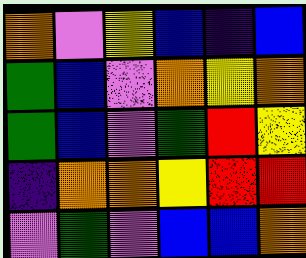[["orange", "violet", "yellow", "blue", "indigo", "blue"], ["green", "blue", "violet", "orange", "yellow", "orange"], ["green", "blue", "violet", "green", "red", "yellow"], ["indigo", "orange", "orange", "yellow", "red", "red"], ["violet", "green", "violet", "blue", "blue", "orange"]]